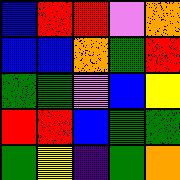[["blue", "red", "red", "violet", "orange"], ["blue", "blue", "orange", "green", "red"], ["green", "green", "violet", "blue", "yellow"], ["red", "red", "blue", "green", "green"], ["green", "yellow", "indigo", "green", "orange"]]